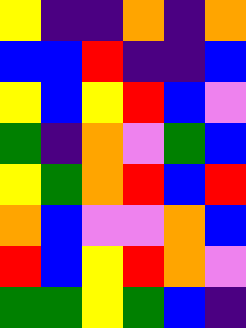[["yellow", "indigo", "indigo", "orange", "indigo", "orange"], ["blue", "blue", "red", "indigo", "indigo", "blue"], ["yellow", "blue", "yellow", "red", "blue", "violet"], ["green", "indigo", "orange", "violet", "green", "blue"], ["yellow", "green", "orange", "red", "blue", "red"], ["orange", "blue", "violet", "violet", "orange", "blue"], ["red", "blue", "yellow", "red", "orange", "violet"], ["green", "green", "yellow", "green", "blue", "indigo"]]